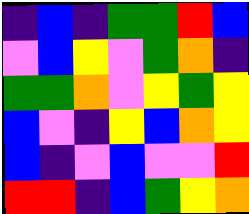[["indigo", "blue", "indigo", "green", "green", "red", "blue"], ["violet", "blue", "yellow", "violet", "green", "orange", "indigo"], ["green", "green", "orange", "violet", "yellow", "green", "yellow"], ["blue", "violet", "indigo", "yellow", "blue", "orange", "yellow"], ["blue", "indigo", "violet", "blue", "violet", "violet", "red"], ["red", "red", "indigo", "blue", "green", "yellow", "orange"]]